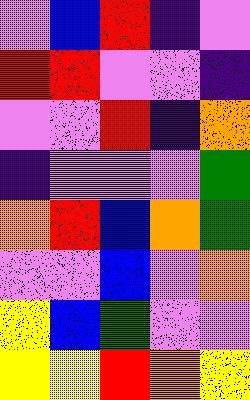[["violet", "blue", "red", "indigo", "violet"], ["red", "red", "violet", "violet", "indigo"], ["violet", "violet", "red", "indigo", "orange"], ["indigo", "violet", "violet", "violet", "green"], ["orange", "red", "blue", "orange", "green"], ["violet", "violet", "blue", "violet", "orange"], ["yellow", "blue", "green", "violet", "violet"], ["yellow", "yellow", "red", "orange", "yellow"]]